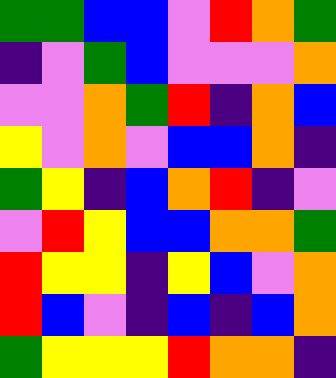[["green", "green", "blue", "blue", "violet", "red", "orange", "green"], ["indigo", "violet", "green", "blue", "violet", "violet", "violet", "orange"], ["violet", "violet", "orange", "green", "red", "indigo", "orange", "blue"], ["yellow", "violet", "orange", "violet", "blue", "blue", "orange", "indigo"], ["green", "yellow", "indigo", "blue", "orange", "red", "indigo", "violet"], ["violet", "red", "yellow", "blue", "blue", "orange", "orange", "green"], ["red", "yellow", "yellow", "indigo", "yellow", "blue", "violet", "orange"], ["red", "blue", "violet", "indigo", "blue", "indigo", "blue", "orange"], ["green", "yellow", "yellow", "yellow", "red", "orange", "orange", "indigo"]]